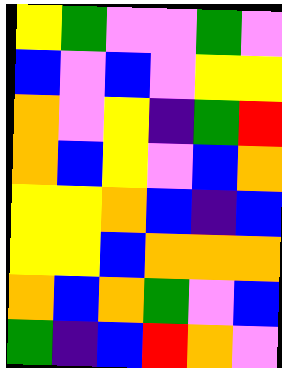[["yellow", "green", "violet", "violet", "green", "violet"], ["blue", "violet", "blue", "violet", "yellow", "yellow"], ["orange", "violet", "yellow", "indigo", "green", "red"], ["orange", "blue", "yellow", "violet", "blue", "orange"], ["yellow", "yellow", "orange", "blue", "indigo", "blue"], ["yellow", "yellow", "blue", "orange", "orange", "orange"], ["orange", "blue", "orange", "green", "violet", "blue"], ["green", "indigo", "blue", "red", "orange", "violet"]]